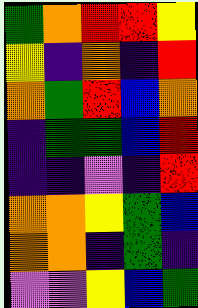[["green", "orange", "red", "red", "yellow"], ["yellow", "indigo", "orange", "indigo", "red"], ["orange", "green", "red", "blue", "orange"], ["indigo", "green", "green", "blue", "red"], ["indigo", "indigo", "violet", "indigo", "red"], ["orange", "orange", "yellow", "green", "blue"], ["orange", "orange", "indigo", "green", "indigo"], ["violet", "violet", "yellow", "blue", "green"]]